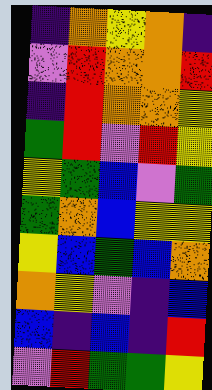[["indigo", "orange", "yellow", "orange", "indigo"], ["violet", "red", "orange", "orange", "red"], ["indigo", "red", "orange", "orange", "yellow"], ["green", "red", "violet", "red", "yellow"], ["yellow", "green", "blue", "violet", "green"], ["green", "orange", "blue", "yellow", "yellow"], ["yellow", "blue", "green", "blue", "orange"], ["orange", "yellow", "violet", "indigo", "blue"], ["blue", "indigo", "blue", "indigo", "red"], ["violet", "red", "green", "green", "yellow"]]